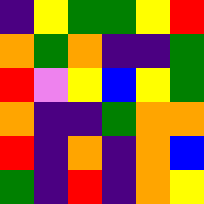[["indigo", "yellow", "green", "green", "yellow", "red"], ["orange", "green", "orange", "indigo", "indigo", "green"], ["red", "violet", "yellow", "blue", "yellow", "green"], ["orange", "indigo", "indigo", "green", "orange", "orange"], ["red", "indigo", "orange", "indigo", "orange", "blue"], ["green", "indigo", "red", "indigo", "orange", "yellow"]]